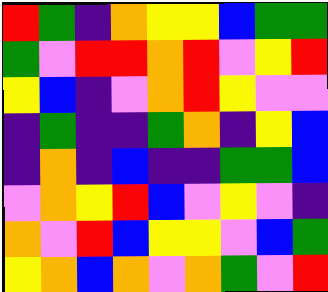[["red", "green", "indigo", "orange", "yellow", "yellow", "blue", "green", "green"], ["green", "violet", "red", "red", "orange", "red", "violet", "yellow", "red"], ["yellow", "blue", "indigo", "violet", "orange", "red", "yellow", "violet", "violet"], ["indigo", "green", "indigo", "indigo", "green", "orange", "indigo", "yellow", "blue"], ["indigo", "orange", "indigo", "blue", "indigo", "indigo", "green", "green", "blue"], ["violet", "orange", "yellow", "red", "blue", "violet", "yellow", "violet", "indigo"], ["orange", "violet", "red", "blue", "yellow", "yellow", "violet", "blue", "green"], ["yellow", "orange", "blue", "orange", "violet", "orange", "green", "violet", "red"]]